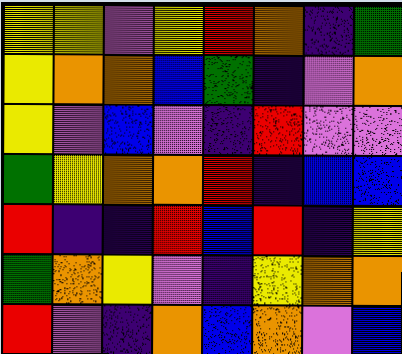[["yellow", "yellow", "violet", "yellow", "red", "orange", "indigo", "green"], ["yellow", "orange", "orange", "blue", "green", "indigo", "violet", "orange"], ["yellow", "violet", "blue", "violet", "indigo", "red", "violet", "violet"], ["green", "yellow", "orange", "orange", "red", "indigo", "blue", "blue"], ["red", "indigo", "indigo", "red", "blue", "red", "indigo", "yellow"], ["green", "orange", "yellow", "violet", "indigo", "yellow", "orange", "orange"], ["red", "violet", "indigo", "orange", "blue", "orange", "violet", "blue"]]